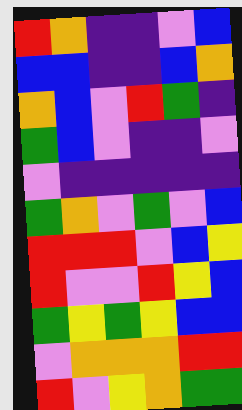[["red", "orange", "indigo", "indigo", "violet", "blue"], ["blue", "blue", "indigo", "indigo", "blue", "orange"], ["orange", "blue", "violet", "red", "green", "indigo"], ["green", "blue", "violet", "indigo", "indigo", "violet"], ["violet", "indigo", "indigo", "indigo", "indigo", "indigo"], ["green", "orange", "violet", "green", "violet", "blue"], ["red", "red", "red", "violet", "blue", "yellow"], ["red", "violet", "violet", "red", "yellow", "blue"], ["green", "yellow", "green", "yellow", "blue", "blue"], ["violet", "orange", "orange", "orange", "red", "red"], ["red", "violet", "yellow", "orange", "green", "green"]]